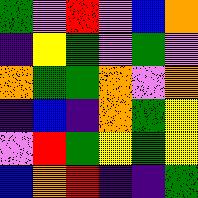[["green", "violet", "red", "violet", "blue", "orange"], ["indigo", "yellow", "green", "violet", "green", "violet"], ["orange", "green", "green", "orange", "violet", "orange"], ["indigo", "blue", "indigo", "orange", "green", "yellow"], ["violet", "red", "green", "yellow", "green", "yellow"], ["blue", "orange", "red", "indigo", "indigo", "green"]]